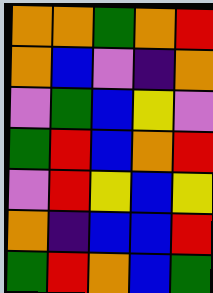[["orange", "orange", "green", "orange", "red"], ["orange", "blue", "violet", "indigo", "orange"], ["violet", "green", "blue", "yellow", "violet"], ["green", "red", "blue", "orange", "red"], ["violet", "red", "yellow", "blue", "yellow"], ["orange", "indigo", "blue", "blue", "red"], ["green", "red", "orange", "blue", "green"]]